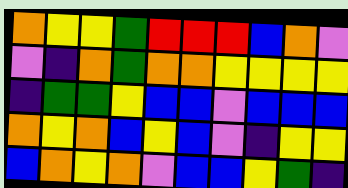[["orange", "yellow", "yellow", "green", "red", "red", "red", "blue", "orange", "violet"], ["violet", "indigo", "orange", "green", "orange", "orange", "yellow", "yellow", "yellow", "yellow"], ["indigo", "green", "green", "yellow", "blue", "blue", "violet", "blue", "blue", "blue"], ["orange", "yellow", "orange", "blue", "yellow", "blue", "violet", "indigo", "yellow", "yellow"], ["blue", "orange", "yellow", "orange", "violet", "blue", "blue", "yellow", "green", "indigo"]]